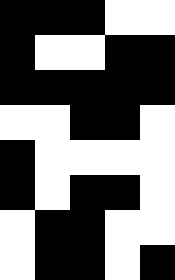[["black", "black", "black", "white", "white"], ["black", "white", "white", "black", "black"], ["black", "black", "black", "black", "black"], ["white", "white", "black", "black", "white"], ["black", "white", "white", "white", "white"], ["black", "white", "black", "black", "white"], ["white", "black", "black", "white", "white"], ["white", "black", "black", "white", "black"]]